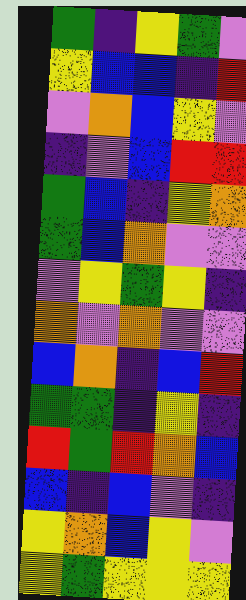[["green", "indigo", "yellow", "green", "violet"], ["yellow", "blue", "blue", "indigo", "red"], ["violet", "orange", "blue", "yellow", "violet"], ["indigo", "violet", "blue", "red", "red"], ["green", "blue", "indigo", "yellow", "orange"], ["green", "blue", "orange", "violet", "violet"], ["violet", "yellow", "green", "yellow", "indigo"], ["orange", "violet", "orange", "violet", "violet"], ["blue", "orange", "indigo", "blue", "red"], ["green", "green", "indigo", "yellow", "indigo"], ["red", "green", "red", "orange", "blue"], ["blue", "indigo", "blue", "violet", "indigo"], ["yellow", "orange", "blue", "yellow", "violet"], ["yellow", "green", "yellow", "yellow", "yellow"]]